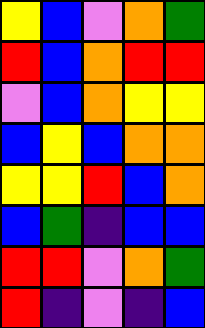[["yellow", "blue", "violet", "orange", "green"], ["red", "blue", "orange", "red", "red"], ["violet", "blue", "orange", "yellow", "yellow"], ["blue", "yellow", "blue", "orange", "orange"], ["yellow", "yellow", "red", "blue", "orange"], ["blue", "green", "indigo", "blue", "blue"], ["red", "red", "violet", "orange", "green"], ["red", "indigo", "violet", "indigo", "blue"]]